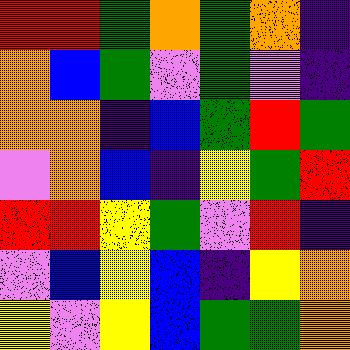[["red", "red", "green", "orange", "green", "orange", "indigo"], ["orange", "blue", "green", "violet", "green", "violet", "indigo"], ["orange", "orange", "indigo", "blue", "green", "red", "green"], ["violet", "orange", "blue", "indigo", "yellow", "green", "red"], ["red", "red", "yellow", "green", "violet", "red", "indigo"], ["violet", "blue", "yellow", "blue", "indigo", "yellow", "orange"], ["yellow", "violet", "yellow", "blue", "green", "green", "orange"]]